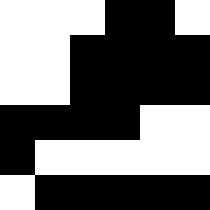[["white", "white", "white", "black", "black", "white"], ["white", "white", "black", "black", "black", "black"], ["white", "white", "black", "black", "black", "black"], ["black", "black", "black", "black", "white", "white"], ["black", "white", "white", "white", "white", "white"], ["white", "black", "black", "black", "black", "black"]]